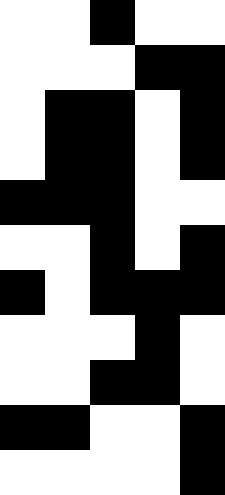[["white", "white", "black", "white", "white"], ["white", "white", "white", "black", "black"], ["white", "black", "black", "white", "black"], ["white", "black", "black", "white", "black"], ["black", "black", "black", "white", "white"], ["white", "white", "black", "white", "black"], ["black", "white", "black", "black", "black"], ["white", "white", "white", "black", "white"], ["white", "white", "black", "black", "white"], ["black", "black", "white", "white", "black"], ["white", "white", "white", "white", "black"]]